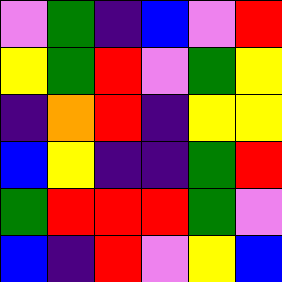[["violet", "green", "indigo", "blue", "violet", "red"], ["yellow", "green", "red", "violet", "green", "yellow"], ["indigo", "orange", "red", "indigo", "yellow", "yellow"], ["blue", "yellow", "indigo", "indigo", "green", "red"], ["green", "red", "red", "red", "green", "violet"], ["blue", "indigo", "red", "violet", "yellow", "blue"]]